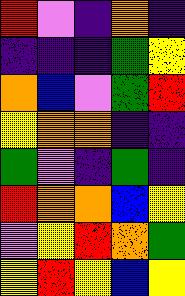[["red", "violet", "indigo", "orange", "indigo"], ["indigo", "indigo", "indigo", "green", "yellow"], ["orange", "blue", "violet", "green", "red"], ["yellow", "orange", "orange", "indigo", "indigo"], ["green", "violet", "indigo", "green", "indigo"], ["red", "orange", "orange", "blue", "yellow"], ["violet", "yellow", "red", "orange", "green"], ["yellow", "red", "yellow", "blue", "yellow"]]